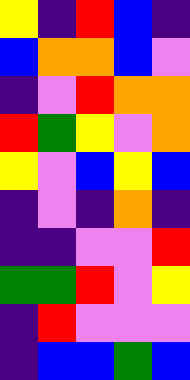[["yellow", "indigo", "red", "blue", "indigo"], ["blue", "orange", "orange", "blue", "violet"], ["indigo", "violet", "red", "orange", "orange"], ["red", "green", "yellow", "violet", "orange"], ["yellow", "violet", "blue", "yellow", "blue"], ["indigo", "violet", "indigo", "orange", "indigo"], ["indigo", "indigo", "violet", "violet", "red"], ["green", "green", "red", "violet", "yellow"], ["indigo", "red", "violet", "violet", "violet"], ["indigo", "blue", "blue", "green", "blue"]]